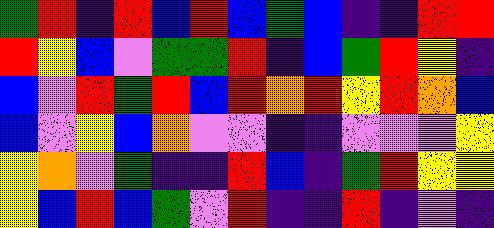[["green", "red", "indigo", "red", "blue", "red", "blue", "green", "blue", "indigo", "indigo", "red", "red"], ["red", "yellow", "blue", "violet", "green", "green", "red", "indigo", "blue", "green", "red", "yellow", "indigo"], ["blue", "violet", "red", "green", "red", "blue", "red", "orange", "red", "yellow", "red", "orange", "blue"], ["blue", "violet", "yellow", "blue", "orange", "violet", "violet", "indigo", "indigo", "violet", "violet", "violet", "yellow"], ["yellow", "orange", "violet", "green", "indigo", "indigo", "red", "blue", "indigo", "green", "red", "yellow", "yellow"], ["yellow", "blue", "red", "blue", "green", "violet", "red", "indigo", "indigo", "red", "indigo", "violet", "indigo"]]